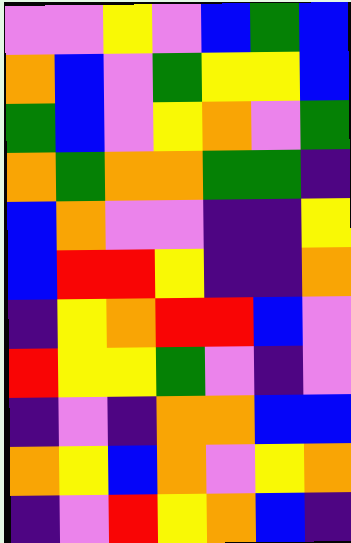[["violet", "violet", "yellow", "violet", "blue", "green", "blue"], ["orange", "blue", "violet", "green", "yellow", "yellow", "blue"], ["green", "blue", "violet", "yellow", "orange", "violet", "green"], ["orange", "green", "orange", "orange", "green", "green", "indigo"], ["blue", "orange", "violet", "violet", "indigo", "indigo", "yellow"], ["blue", "red", "red", "yellow", "indigo", "indigo", "orange"], ["indigo", "yellow", "orange", "red", "red", "blue", "violet"], ["red", "yellow", "yellow", "green", "violet", "indigo", "violet"], ["indigo", "violet", "indigo", "orange", "orange", "blue", "blue"], ["orange", "yellow", "blue", "orange", "violet", "yellow", "orange"], ["indigo", "violet", "red", "yellow", "orange", "blue", "indigo"]]